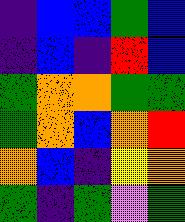[["indigo", "blue", "blue", "green", "blue"], ["indigo", "blue", "indigo", "red", "blue"], ["green", "orange", "orange", "green", "green"], ["green", "orange", "blue", "orange", "red"], ["orange", "blue", "indigo", "yellow", "orange"], ["green", "indigo", "green", "violet", "green"]]